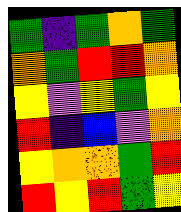[["green", "indigo", "green", "orange", "green"], ["orange", "green", "red", "red", "orange"], ["yellow", "violet", "yellow", "green", "yellow"], ["red", "indigo", "blue", "violet", "orange"], ["yellow", "orange", "orange", "green", "red"], ["red", "yellow", "red", "green", "yellow"]]